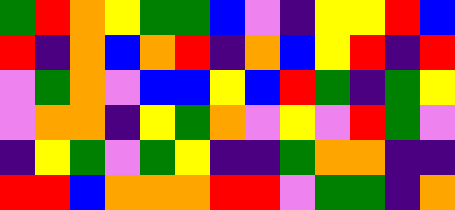[["green", "red", "orange", "yellow", "green", "green", "blue", "violet", "indigo", "yellow", "yellow", "red", "blue"], ["red", "indigo", "orange", "blue", "orange", "red", "indigo", "orange", "blue", "yellow", "red", "indigo", "red"], ["violet", "green", "orange", "violet", "blue", "blue", "yellow", "blue", "red", "green", "indigo", "green", "yellow"], ["violet", "orange", "orange", "indigo", "yellow", "green", "orange", "violet", "yellow", "violet", "red", "green", "violet"], ["indigo", "yellow", "green", "violet", "green", "yellow", "indigo", "indigo", "green", "orange", "orange", "indigo", "indigo"], ["red", "red", "blue", "orange", "orange", "orange", "red", "red", "violet", "green", "green", "indigo", "orange"]]